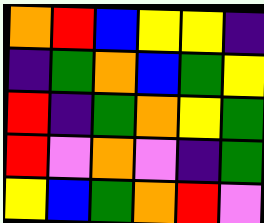[["orange", "red", "blue", "yellow", "yellow", "indigo"], ["indigo", "green", "orange", "blue", "green", "yellow"], ["red", "indigo", "green", "orange", "yellow", "green"], ["red", "violet", "orange", "violet", "indigo", "green"], ["yellow", "blue", "green", "orange", "red", "violet"]]